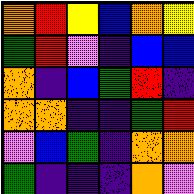[["orange", "red", "yellow", "blue", "orange", "yellow"], ["green", "red", "violet", "indigo", "blue", "blue"], ["orange", "indigo", "blue", "green", "red", "indigo"], ["orange", "orange", "indigo", "indigo", "green", "red"], ["violet", "blue", "green", "indigo", "orange", "orange"], ["green", "indigo", "indigo", "indigo", "orange", "violet"]]